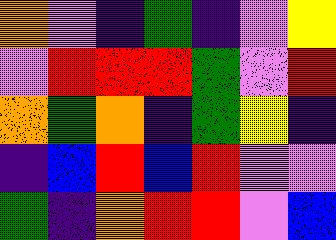[["orange", "violet", "indigo", "green", "indigo", "violet", "yellow"], ["violet", "red", "red", "red", "green", "violet", "red"], ["orange", "green", "orange", "indigo", "green", "yellow", "indigo"], ["indigo", "blue", "red", "blue", "red", "violet", "violet"], ["green", "indigo", "orange", "red", "red", "violet", "blue"]]